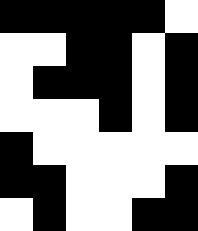[["black", "black", "black", "black", "black", "white"], ["white", "white", "black", "black", "white", "black"], ["white", "black", "black", "black", "white", "black"], ["white", "white", "white", "black", "white", "black"], ["black", "white", "white", "white", "white", "white"], ["black", "black", "white", "white", "white", "black"], ["white", "black", "white", "white", "black", "black"]]